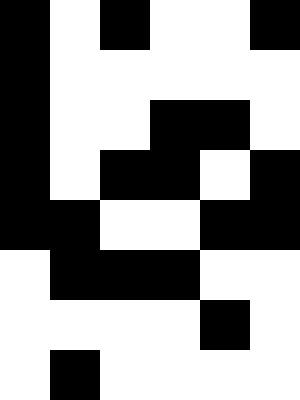[["black", "white", "black", "white", "white", "black"], ["black", "white", "white", "white", "white", "white"], ["black", "white", "white", "black", "black", "white"], ["black", "white", "black", "black", "white", "black"], ["black", "black", "white", "white", "black", "black"], ["white", "black", "black", "black", "white", "white"], ["white", "white", "white", "white", "black", "white"], ["white", "black", "white", "white", "white", "white"]]